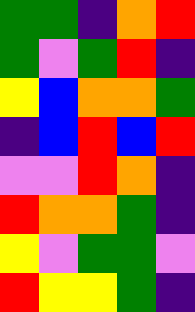[["green", "green", "indigo", "orange", "red"], ["green", "violet", "green", "red", "indigo"], ["yellow", "blue", "orange", "orange", "green"], ["indigo", "blue", "red", "blue", "red"], ["violet", "violet", "red", "orange", "indigo"], ["red", "orange", "orange", "green", "indigo"], ["yellow", "violet", "green", "green", "violet"], ["red", "yellow", "yellow", "green", "indigo"]]